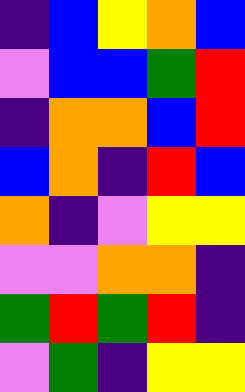[["indigo", "blue", "yellow", "orange", "blue"], ["violet", "blue", "blue", "green", "red"], ["indigo", "orange", "orange", "blue", "red"], ["blue", "orange", "indigo", "red", "blue"], ["orange", "indigo", "violet", "yellow", "yellow"], ["violet", "violet", "orange", "orange", "indigo"], ["green", "red", "green", "red", "indigo"], ["violet", "green", "indigo", "yellow", "yellow"]]